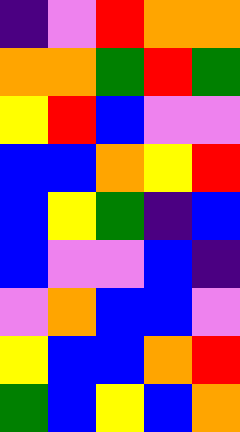[["indigo", "violet", "red", "orange", "orange"], ["orange", "orange", "green", "red", "green"], ["yellow", "red", "blue", "violet", "violet"], ["blue", "blue", "orange", "yellow", "red"], ["blue", "yellow", "green", "indigo", "blue"], ["blue", "violet", "violet", "blue", "indigo"], ["violet", "orange", "blue", "blue", "violet"], ["yellow", "blue", "blue", "orange", "red"], ["green", "blue", "yellow", "blue", "orange"]]